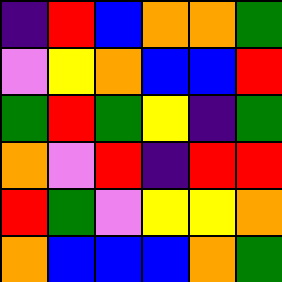[["indigo", "red", "blue", "orange", "orange", "green"], ["violet", "yellow", "orange", "blue", "blue", "red"], ["green", "red", "green", "yellow", "indigo", "green"], ["orange", "violet", "red", "indigo", "red", "red"], ["red", "green", "violet", "yellow", "yellow", "orange"], ["orange", "blue", "blue", "blue", "orange", "green"]]